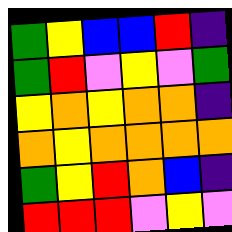[["green", "yellow", "blue", "blue", "red", "indigo"], ["green", "red", "violet", "yellow", "violet", "green"], ["yellow", "orange", "yellow", "orange", "orange", "indigo"], ["orange", "yellow", "orange", "orange", "orange", "orange"], ["green", "yellow", "red", "orange", "blue", "indigo"], ["red", "red", "red", "violet", "yellow", "violet"]]